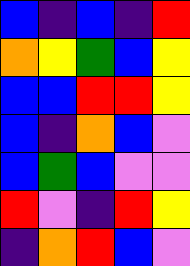[["blue", "indigo", "blue", "indigo", "red"], ["orange", "yellow", "green", "blue", "yellow"], ["blue", "blue", "red", "red", "yellow"], ["blue", "indigo", "orange", "blue", "violet"], ["blue", "green", "blue", "violet", "violet"], ["red", "violet", "indigo", "red", "yellow"], ["indigo", "orange", "red", "blue", "violet"]]